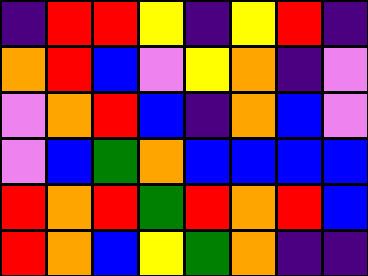[["indigo", "red", "red", "yellow", "indigo", "yellow", "red", "indigo"], ["orange", "red", "blue", "violet", "yellow", "orange", "indigo", "violet"], ["violet", "orange", "red", "blue", "indigo", "orange", "blue", "violet"], ["violet", "blue", "green", "orange", "blue", "blue", "blue", "blue"], ["red", "orange", "red", "green", "red", "orange", "red", "blue"], ["red", "orange", "blue", "yellow", "green", "orange", "indigo", "indigo"]]